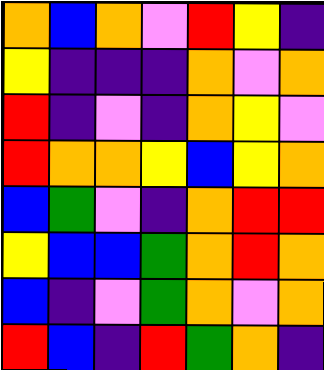[["orange", "blue", "orange", "violet", "red", "yellow", "indigo"], ["yellow", "indigo", "indigo", "indigo", "orange", "violet", "orange"], ["red", "indigo", "violet", "indigo", "orange", "yellow", "violet"], ["red", "orange", "orange", "yellow", "blue", "yellow", "orange"], ["blue", "green", "violet", "indigo", "orange", "red", "red"], ["yellow", "blue", "blue", "green", "orange", "red", "orange"], ["blue", "indigo", "violet", "green", "orange", "violet", "orange"], ["red", "blue", "indigo", "red", "green", "orange", "indigo"]]